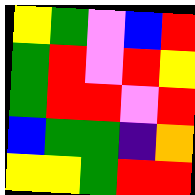[["yellow", "green", "violet", "blue", "red"], ["green", "red", "violet", "red", "yellow"], ["green", "red", "red", "violet", "red"], ["blue", "green", "green", "indigo", "orange"], ["yellow", "yellow", "green", "red", "red"]]